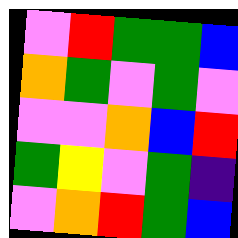[["violet", "red", "green", "green", "blue"], ["orange", "green", "violet", "green", "violet"], ["violet", "violet", "orange", "blue", "red"], ["green", "yellow", "violet", "green", "indigo"], ["violet", "orange", "red", "green", "blue"]]